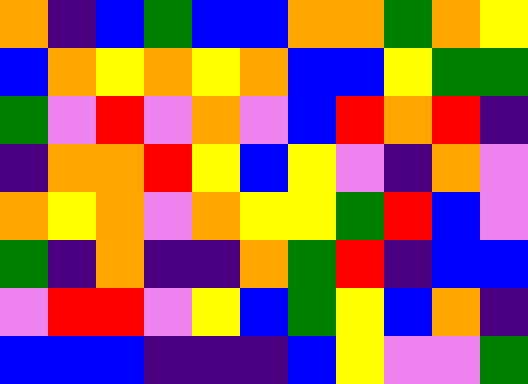[["orange", "indigo", "blue", "green", "blue", "blue", "orange", "orange", "green", "orange", "yellow"], ["blue", "orange", "yellow", "orange", "yellow", "orange", "blue", "blue", "yellow", "green", "green"], ["green", "violet", "red", "violet", "orange", "violet", "blue", "red", "orange", "red", "indigo"], ["indigo", "orange", "orange", "red", "yellow", "blue", "yellow", "violet", "indigo", "orange", "violet"], ["orange", "yellow", "orange", "violet", "orange", "yellow", "yellow", "green", "red", "blue", "violet"], ["green", "indigo", "orange", "indigo", "indigo", "orange", "green", "red", "indigo", "blue", "blue"], ["violet", "red", "red", "violet", "yellow", "blue", "green", "yellow", "blue", "orange", "indigo"], ["blue", "blue", "blue", "indigo", "indigo", "indigo", "blue", "yellow", "violet", "violet", "green"]]